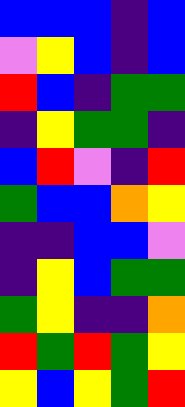[["blue", "blue", "blue", "indigo", "blue"], ["violet", "yellow", "blue", "indigo", "blue"], ["red", "blue", "indigo", "green", "green"], ["indigo", "yellow", "green", "green", "indigo"], ["blue", "red", "violet", "indigo", "red"], ["green", "blue", "blue", "orange", "yellow"], ["indigo", "indigo", "blue", "blue", "violet"], ["indigo", "yellow", "blue", "green", "green"], ["green", "yellow", "indigo", "indigo", "orange"], ["red", "green", "red", "green", "yellow"], ["yellow", "blue", "yellow", "green", "red"]]